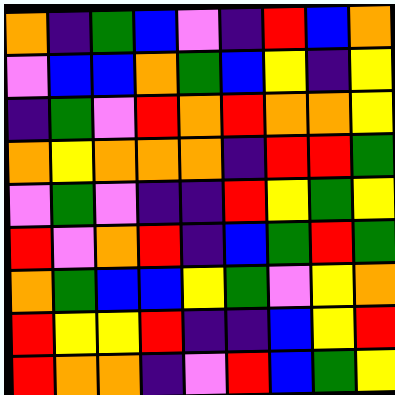[["orange", "indigo", "green", "blue", "violet", "indigo", "red", "blue", "orange"], ["violet", "blue", "blue", "orange", "green", "blue", "yellow", "indigo", "yellow"], ["indigo", "green", "violet", "red", "orange", "red", "orange", "orange", "yellow"], ["orange", "yellow", "orange", "orange", "orange", "indigo", "red", "red", "green"], ["violet", "green", "violet", "indigo", "indigo", "red", "yellow", "green", "yellow"], ["red", "violet", "orange", "red", "indigo", "blue", "green", "red", "green"], ["orange", "green", "blue", "blue", "yellow", "green", "violet", "yellow", "orange"], ["red", "yellow", "yellow", "red", "indigo", "indigo", "blue", "yellow", "red"], ["red", "orange", "orange", "indigo", "violet", "red", "blue", "green", "yellow"]]